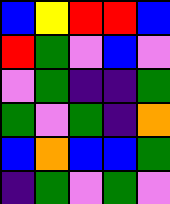[["blue", "yellow", "red", "red", "blue"], ["red", "green", "violet", "blue", "violet"], ["violet", "green", "indigo", "indigo", "green"], ["green", "violet", "green", "indigo", "orange"], ["blue", "orange", "blue", "blue", "green"], ["indigo", "green", "violet", "green", "violet"]]